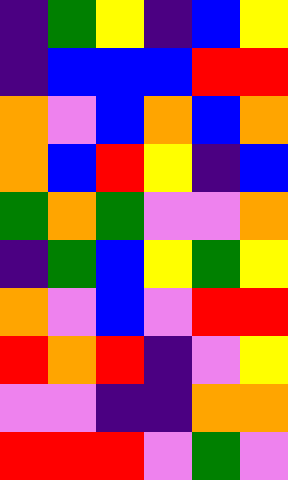[["indigo", "green", "yellow", "indigo", "blue", "yellow"], ["indigo", "blue", "blue", "blue", "red", "red"], ["orange", "violet", "blue", "orange", "blue", "orange"], ["orange", "blue", "red", "yellow", "indigo", "blue"], ["green", "orange", "green", "violet", "violet", "orange"], ["indigo", "green", "blue", "yellow", "green", "yellow"], ["orange", "violet", "blue", "violet", "red", "red"], ["red", "orange", "red", "indigo", "violet", "yellow"], ["violet", "violet", "indigo", "indigo", "orange", "orange"], ["red", "red", "red", "violet", "green", "violet"]]